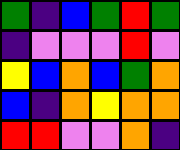[["green", "indigo", "blue", "green", "red", "green"], ["indigo", "violet", "violet", "violet", "red", "violet"], ["yellow", "blue", "orange", "blue", "green", "orange"], ["blue", "indigo", "orange", "yellow", "orange", "orange"], ["red", "red", "violet", "violet", "orange", "indigo"]]